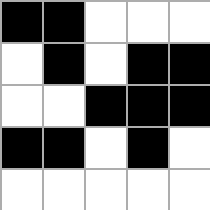[["black", "black", "white", "white", "white"], ["white", "black", "white", "black", "black"], ["white", "white", "black", "black", "black"], ["black", "black", "white", "black", "white"], ["white", "white", "white", "white", "white"]]